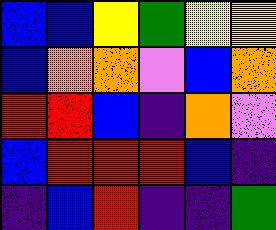[["blue", "blue", "yellow", "green", "yellow", "yellow"], ["blue", "orange", "orange", "violet", "blue", "orange"], ["red", "red", "blue", "indigo", "orange", "violet"], ["blue", "red", "red", "red", "blue", "indigo"], ["indigo", "blue", "red", "indigo", "indigo", "green"]]